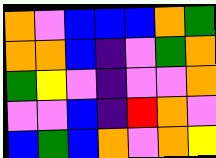[["orange", "violet", "blue", "blue", "blue", "orange", "green"], ["orange", "orange", "blue", "indigo", "violet", "green", "orange"], ["green", "yellow", "violet", "indigo", "violet", "violet", "orange"], ["violet", "violet", "blue", "indigo", "red", "orange", "violet"], ["blue", "green", "blue", "orange", "violet", "orange", "yellow"]]